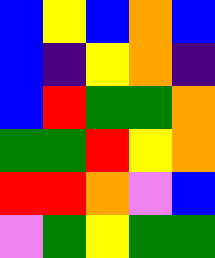[["blue", "yellow", "blue", "orange", "blue"], ["blue", "indigo", "yellow", "orange", "indigo"], ["blue", "red", "green", "green", "orange"], ["green", "green", "red", "yellow", "orange"], ["red", "red", "orange", "violet", "blue"], ["violet", "green", "yellow", "green", "green"]]